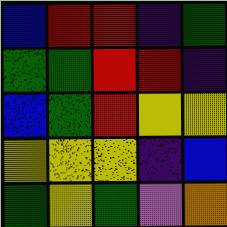[["blue", "red", "red", "indigo", "green"], ["green", "green", "red", "red", "indigo"], ["blue", "green", "red", "yellow", "yellow"], ["yellow", "yellow", "yellow", "indigo", "blue"], ["green", "yellow", "green", "violet", "orange"]]